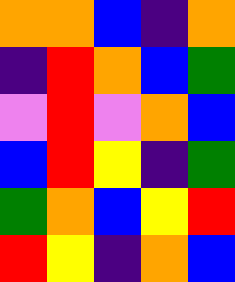[["orange", "orange", "blue", "indigo", "orange"], ["indigo", "red", "orange", "blue", "green"], ["violet", "red", "violet", "orange", "blue"], ["blue", "red", "yellow", "indigo", "green"], ["green", "orange", "blue", "yellow", "red"], ["red", "yellow", "indigo", "orange", "blue"]]